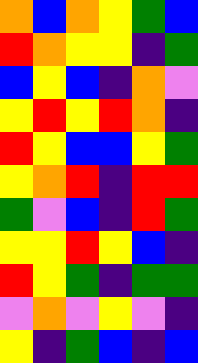[["orange", "blue", "orange", "yellow", "green", "blue"], ["red", "orange", "yellow", "yellow", "indigo", "green"], ["blue", "yellow", "blue", "indigo", "orange", "violet"], ["yellow", "red", "yellow", "red", "orange", "indigo"], ["red", "yellow", "blue", "blue", "yellow", "green"], ["yellow", "orange", "red", "indigo", "red", "red"], ["green", "violet", "blue", "indigo", "red", "green"], ["yellow", "yellow", "red", "yellow", "blue", "indigo"], ["red", "yellow", "green", "indigo", "green", "green"], ["violet", "orange", "violet", "yellow", "violet", "indigo"], ["yellow", "indigo", "green", "blue", "indigo", "blue"]]